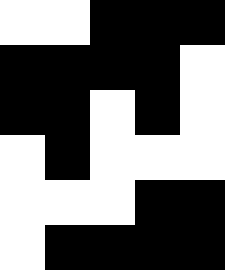[["white", "white", "black", "black", "black"], ["black", "black", "black", "black", "white"], ["black", "black", "white", "black", "white"], ["white", "black", "white", "white", "white"], ["white", "white", "white", "black", "black"], ["white", "black", "black", "black", "black"]]